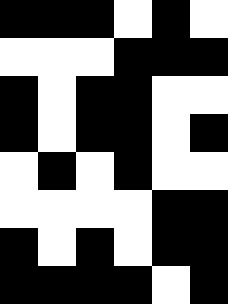[["black", "black", "black", "white", "black", "white"], ["white", "white", "white", "black", "black", "black"], ["black", "white", "black", "black", "white", "white"], ["black", "white", "black", "black", "white", "black"], ["white", "black", "white", "black", "white", "white"], ["white", "white", "white", "white", "black", "black"], ["black", "white", "black", "white", "black", "black"], ["black", "black", "black", "black", "white", "black"]]